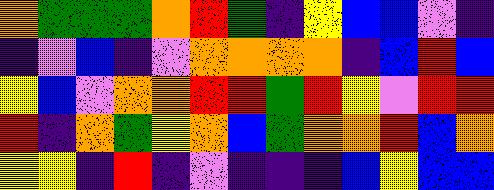[["orange", "green", "green", "green", "orange", "red", "green", "indigo", "yellow", "blue", "blue", "violet", "indigo"], ["indigo", "violet", "blue", "indigo", "violet", "orange", "orange", "orange", "orange", "indigo", "blue", "red", "blue"], ["yellow", "blue", "violet", "orange", "orange", "red", "red", "green", "red", "yellow", "violet", "red", "red"], ["red", "indigo", "orange", "green", "yellow", "orange", "blue", "green", "orange", "orange", "red", "blue", "orange"], ["yellow", "yellow", "indigo", "red", "indigo", "violet", "indigo", "indigo", "indigo", "blue", "yellow", "blue", "blue"]]